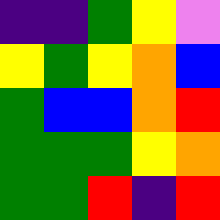[["indigo", "indigo", "green", "yellow", "violet"], ["yellow", "green", "yellow", "orange", "blue"], ["green", "blue", "blue", "orange", "red"], ["green", "green", "green", "yellow", "orange"], ["green", "green", "red", "indigo", "red"]]